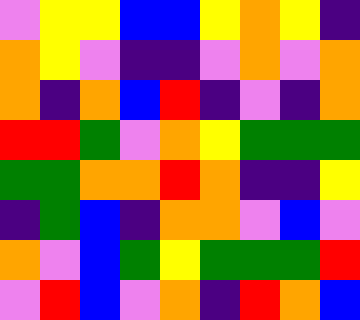[["violet", "yellow", "yellow", "blue", "blue", "yellow", "orange", "yellow", "indigo"], ["orange", "yellow", "violet", "indigo", "indigo", "violet", "orange", "violet", "orange"], ["orange", "indigo", "orange", "blue", "red", "indigo", "violet", "indigo", "orange"], ["red", "red", "green", "violet", "orange", "yellow", "green", "green", "green"], ["green", "green", "orange", "orange", "red", "orange", "indigo", "indigo", "yellow"], ["indigo", "green", "blue", "indigo", "orange", "orange", "violet", "blue", "violet"], ["orange", "violet", "blue", "green", "yellow", "green", "green", "green", "red"], ["violet", "red", "blue", "violet", "orange", "indigo", "red", "orange", "blue"]]